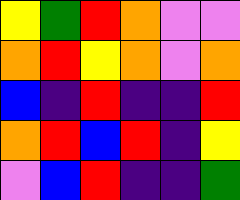[["yellow", "green", "red", "orange", "violet", "violet"], ["orange", "red", "yellow", "orange", "violet", "orange"], ["blue", "indigo", "red", "indigo", "indigo", "red"], ["orange", "red", "blue", "red", "indigo", "yellow"], ["violet", "blue", "red", "indigo", "indigo", "green"]]